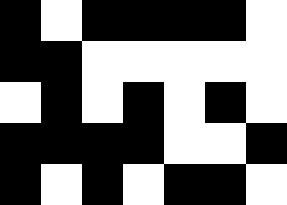[["black", "white", "black", "black", "black", "black", "white"], ["black", "black", "white", "white", "white", "white", "white"], ["white", "black", "white", "black", "white", "black", "white"], ["black", "black", "black", "black", "white", "white", "black"], ["black", "white", "black", "white", "black", "black", "white"]]